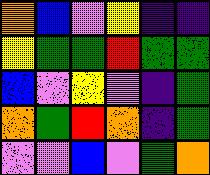[["orange", "blue", "violet", "yellow", "indigo", "indigo"], ["yellow", "green", "green", "red", "green", "green"], ["blue", "violet", "yellow", "violet", "indigo", "green"], ["orange", "green", "red", "orange", "indigo", "green"], ["violet", "violet", "blue", "violet", "green", "orange"]]